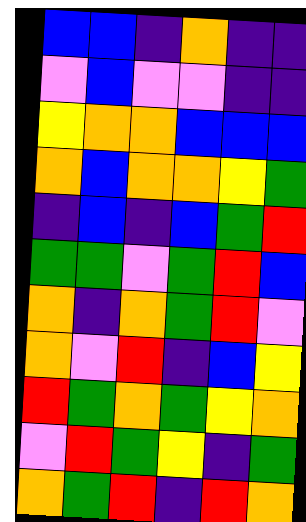[["blue", "blue", "indigo", "orange", "indigo", "indigo"], ["violet", "blue", "violet", "violet", "indigo", "indigo"], ["yellow", "orange", "orange", "blue", "blue", "blue"], ["orange", "blue", "orange", "orange", "yellow", "green"], ["indigo", "blue", "indigo", "blue", "green", "red"], ["green", "green", "violet", "green", "red", "blue"], ["orange", "indigo", "orange", "green", "red", "violet"], ["orange", "violet", "red", "indigo", "blue", "yellow"], ["red", "green", "orange", "green", "yellow", "orange"], ["violet", "red", "green", "yellow", "indigo", "green"], ["orange", "green", "red", "indigo", "red", "orange"]]